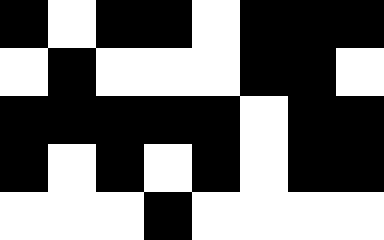[["black", "white", "black", "black", "white", "black", "black", "black"], ["white", "black", "white", "white", "white", "black", "black", "white"], ["black", "black", "black", "black", "black", "white", "black", "black"], ["black", "white", "black", "white", "black", "white", "black", "black"], ["white", "white", "white", "black", "white", "white", "white", "white"]]